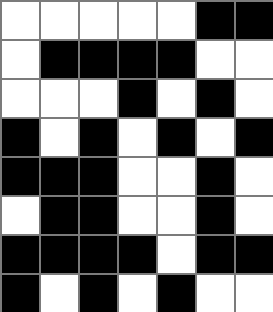[["white", "white", "white", "white", "white", "black", "black"], ["white", "black", "black", "black", "black", "white", "white"], ["white", "white", "white", "black", "white", "black", "white"], ["black", "white", "black", "white", "black", "white", "black"], ["black", "black", "black", "white", "white", "black", "white"], ["white", "black", "black", "white", "white", "black", "white"], ["black", "black", "black", "black", "white", "black", "black"], ["black", "white", "black", "white", "black", "white", "white"]]